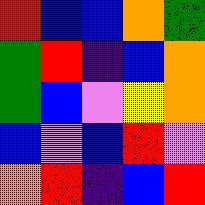[["red", "blue", "blue", "orange", "green"], ["green", "red", "indigo", "blue", "orange"], ["green", "blue", "violet", "yellow", "orange"], ["blue", "violet", "blue", "red", "violet"], ["orange", "red", "indigo", "blue", "red"]]